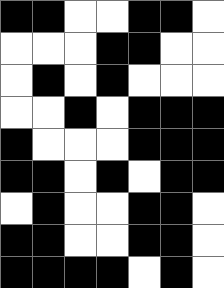[["black", "black", "white", "white", "black", "black", "white"], ["white", "white", "white", "black", "black", "white", "white"], ["white", "black", "white", "black", "white", "white", "white"], ["white", "white", "black", "white", "black", "black", "black"], ["black", "white", "white", "white", "black", "black", "black"], ["black", "black", "white", "black", "white", "black", "black"], ["white", "black", "white", "white", "black", "black", "white"], ["black", "black", "white", "white", "black", "black", "white"], ["black", "black", "black", "black", "white", "black", "white"]]